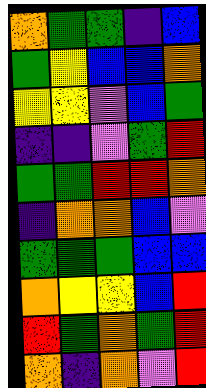[["orange", "green", "green", "indigo", "blue"], ["green", "yellow", "blue", "blue", "orange"], ["yellow", "yellow", "violet", "blue", "green"], ["indigo", "indigo", "violet", "green", "red"], ["green", "green", "red", "red", "orange"], ["indigo", "orange", "orange", "blue", "violet"], ["green", "green", "green", "blue", "blue"], ["orange", "yellow", "yellow", "blue", "red"], ["red", "green", "orange", "green", "red"], ["orange", "indigo", "orange", "violet", "red"]]